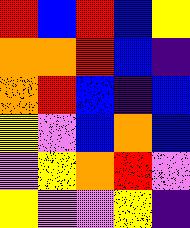[["red", "blue", "red", "blue", "yellow"], ["orange", "orange", "red", "blue", "indigo"], ["orange", "red", "blue", "indigo", "blue"], ["yellow", "violet", "blue", "orange", "blue"], ["violet", "yellow", "orange", "red", "violet"], ["yellow", "violet", "violet", "yellow", "indigo"]]